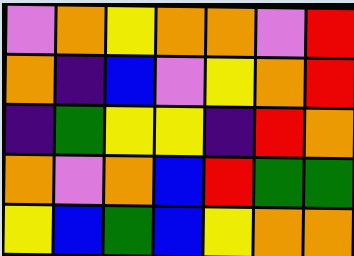[["violet", "orange", "yellow", "orange", "orange", "violet", "red"], ["orange", "indigo", "blue", "violet", "yellow", "orange", "red"], ["indigo", "green", "yellow", "yellow", "indigo", "red", "orange"], ["orange", "violet", "orange", "blue", "red", "green", "green"], ["yellow", "blue", "green", "blue", "yellow", "orange", "orange"]]